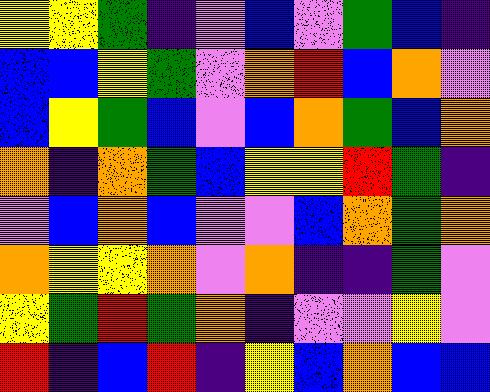[["yellow", "yellow", "green", "indigo", "violet", "blue", "violet", "green", "blue", "indigo"], ["blue", "blue", "yellow", "green", "violet", "orange", "red", "blue", "orange", "violet"], ["blue", "yellow", "green", "blue", "violet", "blue", "orange", "green", "blue", "orange"], ["orange", "indigo", "orange", "green", "blue", "yellow", "yellow", "red", "green", "indigo"], ["violet", "blue", "orange", "blue", "violet", "violet", "blue", "orange", "green", "orange"], ["orange", "yellow", "yellow", "orange", "violet", "orange", "indigo", "indigo", "green", "violet"], ["yellow", "green", "red", "green", "orange", "indigo", "violet", "violet", "yellow", "violet"], ["red", "indigo", "blue", "red", "indigo", "yellow", "blue", "orange", "blue", "blue"]]